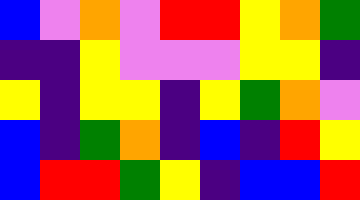[["blue", "violet", "orange", "violet", "red", "red", "yellow", "orange", "green"], ["indigo", "indigo", "yellow", "violet", "violet", "violet", "yellow", "yellow", "indigo"], ["yellow", "indigo", "yellow", "yellow", "indigo", "yellow", "green", "orange", "violet"], ["blue", "indigo", "green", "orange", "indigo", "blue", "indigo", "red", "yellow"], ["blue", "red", "red", "green", "yellow", "indigo", "blue", "blue", "red"]]